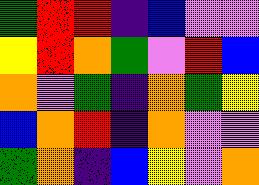[["green", "red", "red", "indigo", "blue", "violet", "violet"], ["yellow", "red", "orange", "green", "violet", "red", "blue"], ["orange", "violet", "green", "indigo", "orange", "green", "yellow"], ["blue", "orange", "red", "indigo", "orange", "violet", "violet"], ["green", "orange", "indigo", "blue", "yellow", "violet", "orange"]]